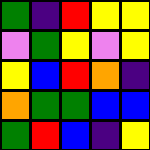[["green", "indigo", "red", "yellow", "yellow"], ["violet", "green", "yellow", "violet", "yellow"], ["yellow", "blue", "red", "orange", "indigo"], ["orange", "green", "green", "blue", "blue"], ["green", "red", "blue", "indigo", "yellow"]]